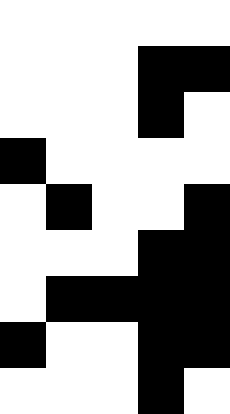[["white", "white", "white", "white", "white"], ["white", "white", "white", "black", "black"], ["white", "white", "white", "black", "white"], ["black", "white", "white", "white", "white"], ["white", "black", "white", "white", "black"], ["white", "white", "white", "black", "black"], ["white", "black", "black", "black", "black"], ["black", "white", "white", "black", "black"], ["white", "white", "white", "black", "white"]]